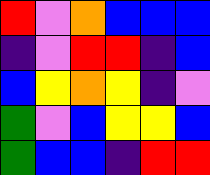[["red", "violet", "orange", "blue", "blue", "blue"], ["indigo", "violet", "red", "red", "indigo", "blue"], ["blue", "yellow", "orange", "yellow", "indigo", "violet"], ["green", "violet", "blue", "yellow", "yellow", "blue"], ["green", "blue", "blue", "indigo", "red", "red"]]